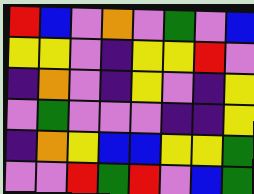[["red", "blue", "violet", "orange", "violet", "green", "violet", "blue"], ["yellow", "yellow", "violet", "indigo", "yellow", "yellow", "red", "violet"], ["indigo", "orange", "violet", "indigo", "yellow", "violet", "indigo", "yellow"], ["violet", "green", "violet", "violet", "violet", "indigo", "indigo", "yellow"], ["indigo", "orange", "yellow", "blue", "blue", "yellow", "yellow", "green"], ["violet", "violet", "red", "green", "red", "violet", "blue", "green"]]